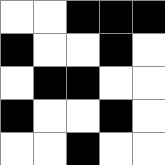[["white", "white", "black", "black", "black"], ["black", "white", "white", "black", "white"], ["white", "black", "black", "white", "white"], ["black", "white", "white", "black", "white"], ["white", "white", "black", "white", "white"]]